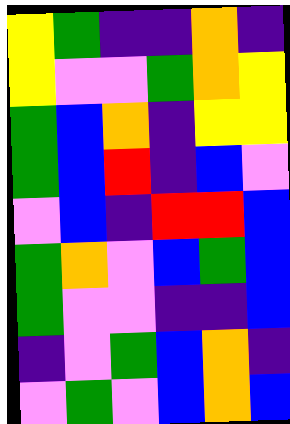[["yellow", "green", "indigo", "indigo", "orange", "indigo"], ["yellow", "violet", "violet", "green", "orange", "yellow"], ["green", "blue", "orange", "indigo", "yellow", "yellow"], ["green", "blue", "red", "indigo", "blue", "violet"], ["violet", "blue", "indigo", "red", "red", "blue"], ["green", "orange", "violet", "blue", "green", "blue"], ["green", "violet", "violet", "indigo", "indigo", "blue"], ["indigo", "violet", "green", "blue", "orange", "indigo"], ["violet", "green", "violet", "blue", "orange", "blue"]]